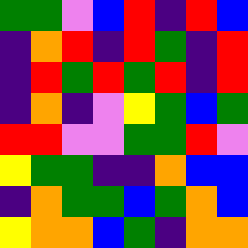[["green", "green", "violet", "blue", "red", "indigo", "red", "blue"], ["indigo", "orange", "red", "indigo", "red", "green", "indigo", "red"], ["indigo", "red", "green", "red", "green", "red", "indigo", "red"], ["indigo", "orange", "indigo", "violet", "yellow", "green", "blue", "green"], ["red", "red", "violet", "violet", "green", "green", "red", "violet"], ["yellow", "green", "green", "indigo", "indigo", "orange", "blue", "blue"], ["indigo", "orange", "green", "green", "blue", "green", "orange", "blue"], ["yellow", "orange", "orange", "blue", "green", "indigo", "orange", "orange"]]